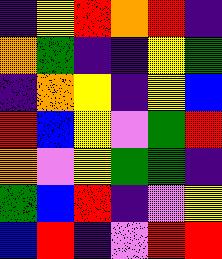[["indigo", "yellow", "red", "orange", "red", "indigo"], ["orange", "green", "indigo", "indigo", "yellow", "green"], ["indigo", "orange", "yellow", "indigo", "yellow", "blue"], ["red", "blue", "yellow", "violet", "green", "red"], ["orange", "violet", "yellow", "green", "green", "indigo"], ["green", "blue", "red", "indigo", "violet", "yellow"], ["blue", "red", "indigo", "violet", "red", "red"]]